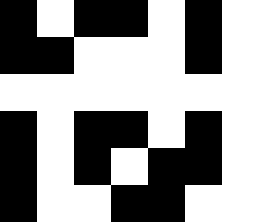[["black", "white", "black", "black", "white", "black", "white"], ["black", "black", "white", "white", "white", "black", "white"], ["white", "white", "white", "white", "white", "white", "white"], ["black", "white", "black", "black", "white", "black", "white"], ["black", "white", "black", "white", "black", "black", "white"], ["black", "white", "white", "black", "black", "white", "white"]]